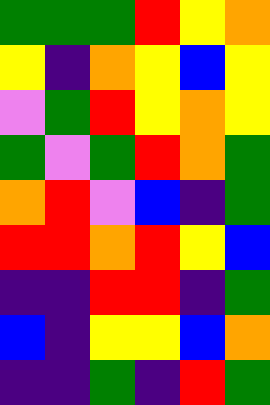[["green", "green", "green", "red", "yellow", "orange"], ["yellow", "indigo", "orange", "yellow", "blue", "yellow"], ["violet", "green", "red", "yellow", "orange", "yellow"], ["green", "violet", "green", "red", "orange", "green"], ["orange", "red", "violet", "blue", "indigo", "green"], ["red", "red", "orange", "red", "yellow", "blue"], ["indigo", "indigo", "red", "red", "indigo", "green"], ["blue", "indigo", "yellow", "yellow", "blue", "orange"], ["indigo", "indigo", "green", "indigo", "red", "green"]]